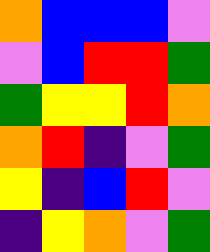[["orange", "blue", "blue", "blue", "violet"], ["violet", "blue", "red", "red", "green"], ["green", "yellow", "yellow", "red", "orange"], ["orange", "red", "indigo", "violet", "green"], ["yellow", "indigo", "blue", "red", "violet"], ["indigo", "yellow", "orange", "violet", "green"]]